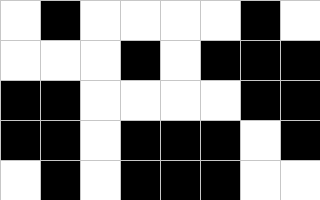[["white", "black", "white", "white", "white", "white", "black", "white"], ["white", "white", "white", "black", "white", "black", "black", "black"], ["black", "black", "white", "white", "white", "white", "black", "black"], ["black", "black", "white", "black", "black", "black", "white", "black"], ["white", "black", "white", "black", "black", "black", "white", "white"]]